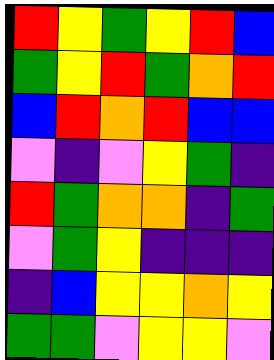[["red", "yellow", "green", "yellow", "red", "blue"], ["green", "yellow", "red", "green", "orange", "red"], ["blue", "red", "orange", "red", "blue", "blue"], ["violet", "indigo", "violet", "yellow", "green", "indigo"], ["red", "green", "orange", "orange", "indigo", "green"], ["violet", "green", "yellow", "indigo", "indigo", "indigo"], ["indigo", "blue", "yellow", "yellow", "orange", "yellow"], ["green", "green", "violet", "yellow", "yellow", "violet"]]